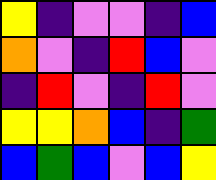[["yellow", "indigo", "violet", "violet", "indigo", "blue"], ["orange", "violet", "indigo", "red", "blue", "violet"], ["indigo", "red", "violet", "indigo", "red", "violet"], ["yellow", "yellow", "orange", "blue", "indigo", "green"], ["blue", "green", "blue", "violet", "blue", "yellow"]]